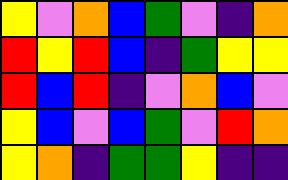[["yellow", "violet", "orange", "blue", "green", "violet", "indigo", "orange"], ["red", "yellow", "red", "blue", "indigo", "green", "yellow", "yellow"], ["red", "blue", "red", "indigo", "violet", "orange", "blue", "violet"], ["yellow", "blue", "violet", "blue", "green", "violet", "red", "orange"], ["yellow", "orange", "indigo", "green", "green", "yellow", "indigo", "indigo"]]